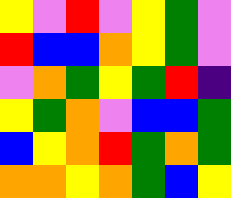[["yellow", "violet", "red", "violet", "yellow", "green", "violet"], ["red", "blue", "blue", "orange", "yellow", "green", "violet"], ["violet", "orange", "green", "yellow", "green", "red", "indigo"], ["yellow", "green", "orange", "violet", "blue", "blue", "green"], ["blue", "yellow", "orange", "red", "green", "orange", "green"], ["orange", "orange", "yellow", "orange", "green", "blue", "yellow"]]